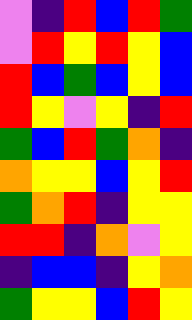[["violet", "indigo", "red", "blue", "red", "green"], ["violet", "red", "yellow", "red", "yellow", "blue"], ["red", "blue", "green", "blue", "yellow", "blue"], ["red", "yellow", "violet", "yellow", "indigo", "red"], ["green", "blue", "red", "green", "orange", "indigo"], ["orange", "yellow", "yellow", "blue", "yellow", "red"], ["green", "orange", "red", "indigo", "yellow", "yellow"], ["red", "red", "indigo", "orange", "violet", "yellow"], ["indigo", "blue", "blue", "indigo", "yellow", "orange"], ["green", "yellow", "yellow", "blue", "red", "yellow"]]